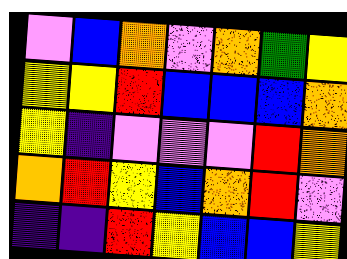[["violet", "blue", "orange", "violet", "orange", "green", "yellow"], ["yellow", "yellow", "red", "blue", "blue", "blue", "orange"], ["yellow", "indigo", "violet", "violet", "violet", "red", "orange"], ["orange", "red", "yellow", "blue", "orange", "red", "violet"], ["indigo", "indigo", "red", "yellow", "blue", "blue", "yellow"]]